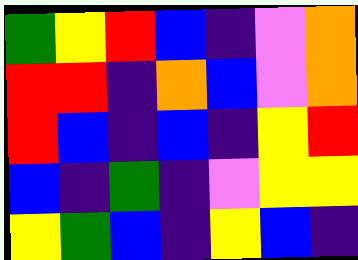[["green", "yellow", "red", "blue", "indigo", "violet", "orange"], ["red", "red", "indigo", "orange", "blue", "violet", "orange"], ["red", "blue", "indigo", "blue", "indigo", "yellow", "red"], ["blue", "indigo", "green", "indigo", "violet", "yellow", "yellow"], ["yellow", "green", "blue", "indigo", "yellow", "blue", "indigo"]]